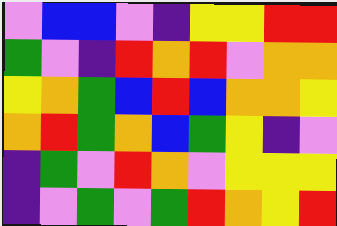[["violet", "blue", "blue", "violet", "indigo", "yellow", "yellow", "red", "red"], ["green", "violet", "indigo", "red", "orange", "red", "violet", "orange", "orange"], ["yellow", "orange", "green", "blue", "red", "blue", "orange", "orange", "yellow"], ["orange", "red", "green", "orange", "blue", "green", "yellow", "indigo", "violet"], ["indigo", "green", "violet", "red", "orange", "violet", "yellow", "yellow", "yellow"], ["indigo", "violet", "green", "violet", "green", "red", "orange", "yellow", "red"]]